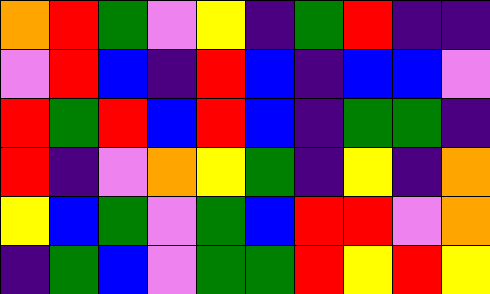[["orange", "red", "green", "violet", "yellow", "indigo", "green", "red", "indigo", "indigo"], ["violet", "red", "blue", "indigo", "red", "blue", "indigo", "blue", "blue", "violet"], ["red", "green", "red", "blue", "red", "blue", "indigo", "green", "green", "indigo"], ["red", "indigo", "violet", "orange", "yellow", "green", "indigo", "yellow", "indigo", "orange"], ["yellow", "blue", "green", "violet", "green", "blue", "red", "red", "violet", "orange"], ["indigo", "green", "blue", "violet", "green", "green", "red", "yellow", "red", "yellow"]]